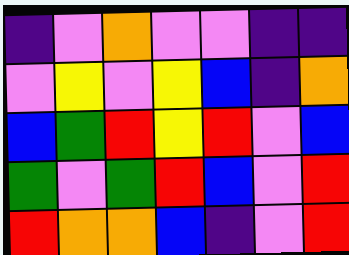[["indigo", "violet", "orange", "violet", "violet", "indigo", "indigo"], ["violet", "yellow", "violet", "yellow", "blue", "indigo", "orange"], ["blue", "green", "red", "yellow", "red", "violet", "blue"], ["green", "violet", "green", "red", "blue", "violet", "red"], ["red", "orange", "orange", "blue", "indigo", "violet", "red"]]